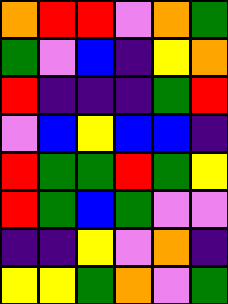[["orange", "red", "red", "violet", "orange", "green"], ["green", "violet", "blue", "indigo", "yellow", "orange"], ["red", "indigo", "indigo", "indigo", "green", "red"], ["violet", "blue", "yellow", "blue", "blue", "indigo"], ["red", "green", "green", "red", "green", "yellow"], ["red", "green", "blue", "green", "violet", "violet"], ["indigo", "indigo", "yellow", "violet", "orange", "indigo"], ["yellow", "yellow", "green", "orange", "violet", "green"]]